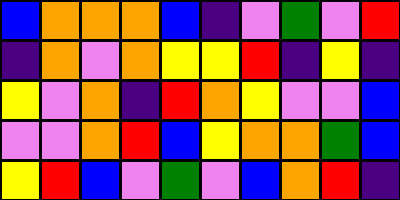[["blue", "orange", "orange", "orange", "blue", "indigo", "violet", "green", "violet", "red"], ["indigo", "orange", "violet", "orange", "yellow", "yellow", "red", "indigo", "yellow", "indigo"], ["yellow", "violet", "orange", "indigo", "red", "orange", "yellow", "violet", "violet", "blue"], ["violet", "violet", "orange", "red", "blue", "yellow", "orange", "orange", "green", "blue"], ["yellow", "red", "blue", "violet", "green", "violet", "blue", "orange", "red", "indigo"]]